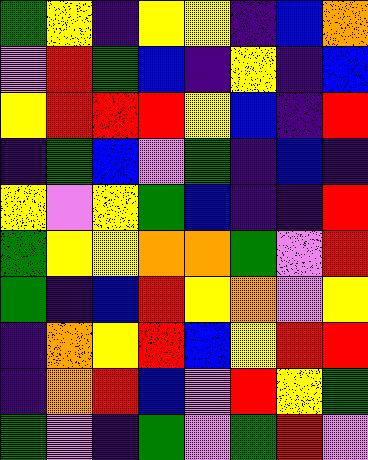[["green", "yellow", "indigo", "yellow", "yellow", "indigo", "blue", "orange"], ["violet", "red", "green", "blue", "indigo", "yellow", "indigo", "blue"], ["yellow", "red", "red", "red", "yellow", "blue", "indigo", "red"], ["indigo", "green", "blue", "violet", "green", "indigo", "blue", "indigo"], ["yellow", "violet", "yellow", "green", "blue", "indigo", "indigo", "red"], ["green", "yellow", "yellow", "orange", "orange", "green", "violet", "red"], ["green", "indigo", "blue", "red", "yellow", "orange", "violet", "yellow"], ["indigo", "orange", "yellow", "red", "blue", "yellow", "red", "red"], ["indigo", "orange", "red", "blue", "violet", "red", "yellow", "green"], ["green", "violet", "indigo", "green", "violet", "green", "red", "violet"]]